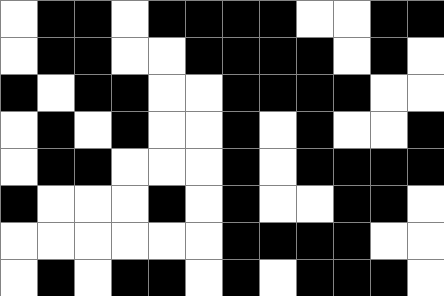[["white", "black", "black", "white", "black", "black", "black", "black", "white", "white", "black", "black"], ["white", "black", "black", "white", "white", "black", "black", "black", "black", "white", "black", "white"], ["black", "white", "black", "black", "white", "white", "black", "black", "black", "black", "white", "white"], ["white", "black", "white", "black", "white", "white", "black", "white", "black", "white", "white", "black"], ["white", "black", "black", "white", "white", "white", "black", "white", "black", "black", "black", "black"], ["black", "white", "white", "white", "black", "white", "black", "white", "white", "black", "black", "white"], ["white", "white", "white", "white", "white", "white", "black", "black", "black", "black", "white", "white"], ["white", "black", "white", "black", "black", "white", "black", "white", "black", "black", "black", "white"]]